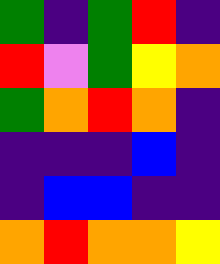[["green", "indigo", "green", "red", "indigo"], ["red", "violet", "green", "yellow", "orange"], ["green", "orange", "red", "orange", "indigo"], ["indigo", "indigo", "indigo", "blue", "indigo"], ["indigo", "blue", "blue", "indigo", "indigo"], ["orange", "red", "orange", "orange", "yellow"]]